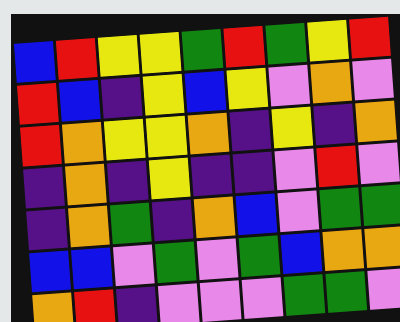[["blue", "red", "yellow", "yellow", "green", "red", "green", "yellow", "red"], ["red", "blue", "indigo", "yellow", "blue", "yellow", "violet", "orange", "violet"], ["red", "orange", "yellow", "yellow", "orange", "indigo", "yellow", "indigo", "orange"], ["indigo", "orange", "indigo", "yellow", "indigo", "indigo", "violet", "red", "violet"], ["indigo", "orange", "green", "indigo", "orange", "blue", "violet", "green", "green"], ["blue", "blue", "violet", "green", "violet", "green", "blue", "orange", "orange"], ["orange", "red", "indigo", "violet", "violet", "violet", "green", "green", "violet"]]